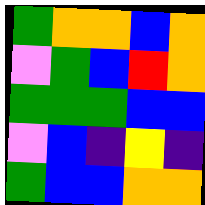[["green", "orange", "orange", "blue", "orange"], ["violet", "green", "blue", "red", "orange"], ["green", "green", "green", "blue", "blue"], ["violet", "blue", "indigo", "yellow", "indigo"], ["green", "blue", "blue", "orange", "orange"]]